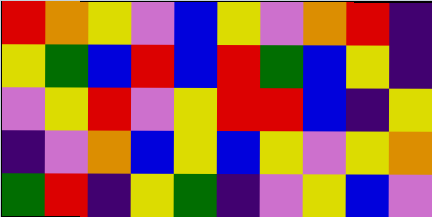[["red", "orange", "yellow", "violet", "blue", "yellow", "violet", "orange", "red", "indigo"], ["yellow", "green", "blue", "red", "blue", "red", "green", "blue", "yellow", "indigo"], ["violet", "yellow", "red", "violet", "yellow", "red", "red", "blue", "indigo", "yellow"], ["indigo", "violet", "orange", "blue", "yellow", "blue", "yellow", "violet", "yellow", "orange"], ["green", "red", "indigo", "yellow", "green", "indigo", "violet", "yellow", "blue", "violet"]]